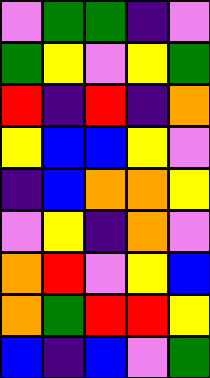[["violet", "green", "green", "indigo", "violet"], ["green", "yellow", "violet", "yellow", "green"], ["red", "indigo", "red", "indigo", "orange"], ["yellow", "blue", "blue", "yellow", "violet"], ["indigo", "blue", "orange", "orange", "yellow"], ["violet", "yellow", "indigo", "orange", "violet"], ["orange", "red", "violet", "yellow", "blue"], ["orange", "green", "red", "red", "yellow"], ["blue", "indigo", "blue", "violet", "green"]]